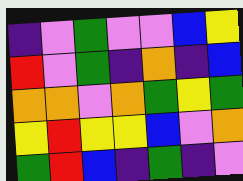[["indigo", "violet", "green", "violet", "violet", "blue", "yellow"], ["red", "violet", "green", "indigo", "orange", "indigo", "blue"], ["orange", "orange", "violet", "orange", "green", "yellow", "green"], ["yellow", "red", "yellow", "yellow", "blue", "violet", "orange"], ["green", "red", "blue", "indigo", "green", "indigo", "violet"]]